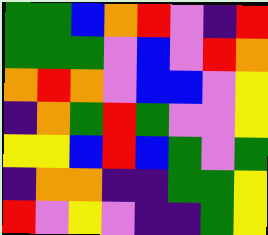[["green", "green", "blue", "orange", "red", "violet", "indigo", "red"], ["green", "green", "green", "violet", "blue", "violet", "red", "orange"], ["orange", "red", "orange", "violet", "blue", "blue", "violet", "yellow"], ["indigo", "orange", "green", "red", "green", "violet", "violet", "yellow"], ["yellow", "yellow", "blue", "red", "blue", "green", "violet", "green"], ["indigo", "orange", "orange", "indigo", "indigo", "green", "green", "yellow"], ["red", "violet", "yellow", "violet", "indigo", "indigo", "green", "yellow"]]